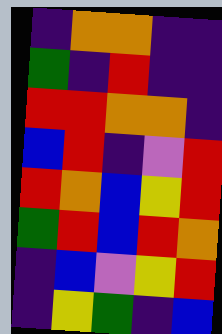[["indigo", "orange", "orange", "indigo", "indigo"], ["green", "indigo", "red", "indigo", "indigo"], ["red", "red", "orange", "orange", "indigo"], ["blue", "red", "indigo", "violet", "red"], ["red", "orange", "blue", "yellow", "red"], ["green", "red", "blue", "red", "orange"], ["indigo", "blue", "violet", "yellow", "red"], ["indigo", "yellow", "green", "indigo", "blue"]]